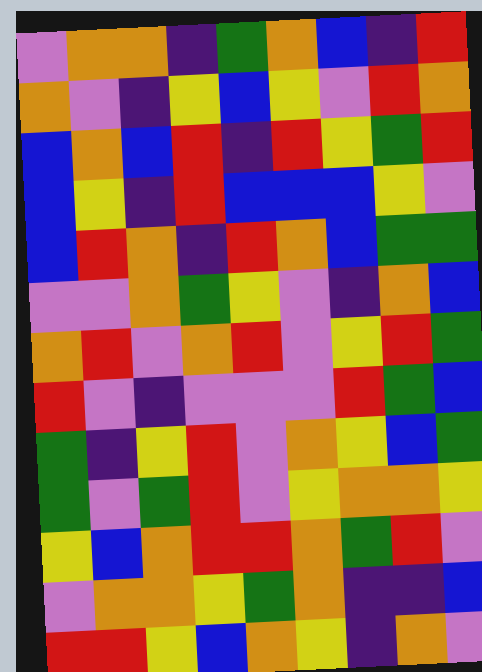[["violet", "orange", "orange", "indigo", "green", "orange", "blue", "indigo", "red"], ["orange", "violet", "indigo", "yellow", "blue", "yellow", "violet", "red", "orange"], ["blue", "orange", "blue", "red", "indigo", "red", "yellow", "green", "red"], ["blue", "yellow", "indigo", "red", "blue", "blue", "blue", "yellow", "violet"], ["blue", "red", "orange", "indigo", "red", "orange", "blue", "green", "green"], ["violet", "violet", "orange", "green", "yellow", "violet", "indigo", "orange", "blue"], ["orange", "red", "violet", "orange", "red", "violet", "yellow", "red", "green"], ["red", "violet", "indigo", "violet", "violet", "violet", "red", "green", "blue"], ["green", "indigo", "yellow", "red", "violet", "orange", "yellow", "blue", "green"], ["green", "violet", "green", "red", "violet", "yellow", "orange", "orange", "yellow"], ["yellow", "blue", "orange", "red", "red", "orange", "green", "red", "violet"], ["violet", "orange", "orange", "yellow", "green", "orange", "indigo", "indigo", "blue"], ["red", "red", "yellow", "blue", "orange", "yellow", "indigo", "orange", "violet"]]